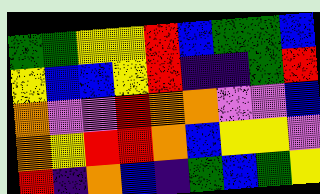[["green", "green", "yellow", "yellow", "red", "blue", "green", "green", "blue"], ["yellow", "blue", "blue", "yellow", "red", "indigo", "indigo", "green", "red"], ["orange", "violet", "violet", "red", "orange", "orange", "violet", "violet", "blue"], ["orange", "yellow", "red", "red", "orange", "blue", "yellow", "yellow", "violet"], ["red", "indigo", "orange", "blue", "indigo", "green", "blue", "green", "yellow"]]